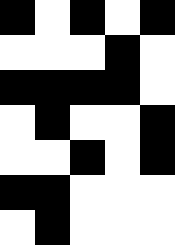[["black", "white", "black", "white", "black"], ["white", "white", "white", "black", "white"], ["black", "black", "black", "black", "white"], ["white", "black", "white", "white", "black"], ["white", "white", "black", "white", "black"], ["black", "black", "white", "white", "white"], ["white", "black", "white", "white", "white"]]